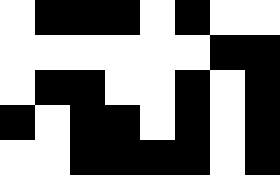[["white", "black", "black", "black", "white", "black", "white", "white"], ["white", "white", "white", "white", "white", "white", "black", "black"], ["white", "black", "black", "white", "white", "black", "white", "black"], ["black", "white", "black", "black", "white", "black", "white", "black"], ["white", "white", "black", "black", "black", "black", "white", "black"]]